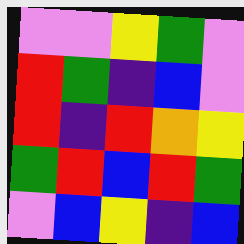[["violet", "violet", "yellow", "green", "violet"], ["red", "green", "indigo", "blue", "violet"], ["red", "indigo", "red", "orange", "yellow"], ["green", "red", "blue", "red", "green"], ["violet", "blue", "yellow", "indigo", "blue"]]